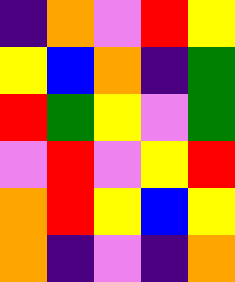[["indigo", "orange", "violet", "red", "yellow"], ["yellow", "blue", "orange", "indigo", "green"], ["red", "green", "yellow", "violet", "green"], ["violet", "red", "violet", "yellow", "red"], ["orange", "red", "yellow", "blue", "yellow"], ["orange", "indigo", "violet", "indigo", "orange"]]